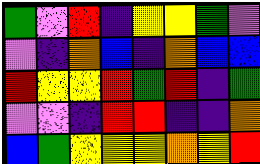[["green", "violet", "red", "indigo", "yellow", "yellow", "green", "violet"], ["violet", "indigo", "orange", "blue", "indigo", "orange", "blue", "blue"], ["red", "yellow", "yellow", "red", "green", "red", "indigo", "green"], ["violet", "violet", "indigo", "red", "red", "indigo", "indigo", "orange"], ["blue", "green", "yellow", "yellow", "yellow", "orange", "yellow", "red"]]